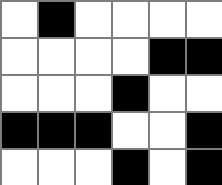[["white", "black", "white", "white", "white", "white"], ["white", "white", "white", "white", "black", "black"], ["white", "white", "white", "black", "white", "white"], ["black", "black", "black", "white", "white", "black"], ["white", "white", "white", "black", "white", "black"]]